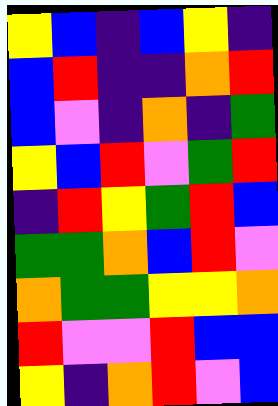[["yellow", "blue", "indigo", "blue", "yellow", "indigo"], ["blue", "red", "indigo", "indigo", "orange", "red"], ["blue", "violet", "indigo", "orange", "indigo", "green"], ["yellow", "blue", "red", "violet", "green", "red"], ["indigo", "red", "yellow", "green", "red", "blue"], ["green", "green", "orange", "blue", "red", "violet"], ["orange", "green", "green", "yellow", "yellow", "orange"], ["red", "violet", "violet", "red", "blue", "blue"], ["yellow", "indigo", "orange", "red", "violet", "blue"]]